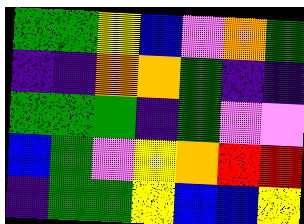[["green", "green", "yellow", "blue", "violet", "orange", "green"], ["indigo", "indigo", "orange", "orange", "green", "indigo", "indigo"], ["green", "green", "green", "indigo", "green", "violet", "violet"], ["blue", "green", "violet", "yellow", "orange", "red", "red"], ["indigo", "green", "green", "yellow", "blue", "blue", "yellow"]]